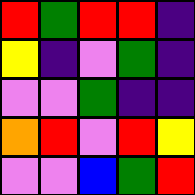[["red", "green", "red", "red", "indigo"], ["yellow", "indigo", "violet", "green", "indigo"], ["violet", "violet", "green", "indigo", "indigo"], ["orange", "red", "violet", "red", "yellow"], ["violet", "violet", "blue", "green", "red"]]